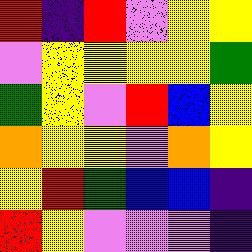[["red", "indigo", "red", "violet", "yellow", "yellow"], ["violet", "yellow", "yellow", "yellow", "yellow", "green"], ["green", "yellow", "violet", "red", "blue", "yellow"], ["orange", "yellow", "yellow", "violet", "orange", "yellow"], ["yellow", "red", "green", "blue", "blue", "indigo"], ["red", "yellow", "violet", "violet", "violet", "indigo"]]